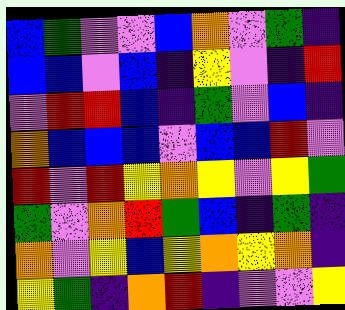[["blue", "green", "violet", "violet", "blue", "orange", "violet", "green", "indigo"], ["blue", "blue", "violet", "blue", "indigo", "yellow", "violet", "indigo", "red"], ["violet", "red", "red", "blue", "indigo", "green", "violet", "blue", "indigo"], ["orange", "blue", "blue", "blue", "violet", "blue", "blue", "red", "violet"], ["red", "violet", "red", "yellow", "orange", "yellow", "violet", "yellow", "green"], ["green", "violet", "orange", "red", "green", "blue", "indigo", "green", "indigo"], ["orange", "violet", "yellow", "blue", "yellow", "orange", "yellow", "orange", "indigo"], ["yellow", "green", "indigo", "orange", "red", "indigo", "violet", "violet", "yellow"]]